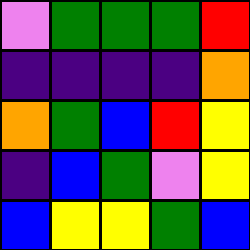[["violet", "green", "green", "green", "red"], ["indigo", "indigo", "indigo", "indigo", "orange"], ["orange", "green", "blue", "red", "yellow"], ["indigo", "blue", "green", "violet", "yellow"], ["blue", "yellow", "yellow", "green", "blue"]]